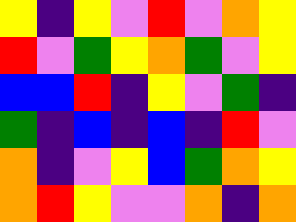[["yellow", "indigo", "yellow", "violet", "red", "violet", "orange", "yellow"], ["red", "violet", "green", "yellow", "orange", "green", "violet", "yellow"], ["blue", "blue", "red", "indigo", "yellow", "violet", "green", "indigo"], ["green", "indigo", "blue", "indigo", "blue", "indigo", "red", "violet"], ["orange", "indigo", "violet", "yellow", "blue", "green", "orange", "yellow"], ["orange", "red", "yellow", "violet", "violet", "orange", "indigo", "orange"]]